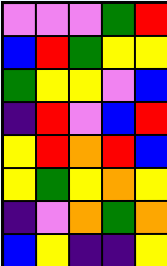[["violet", "violet", "violet", "green", "red"], ["blue", "red", "green", "yellow", "yellow"], ["green", "yellow", "yellow", "violet", "blue"], ["indigo", "red", "violet", "blue", "red"], ["yellow", "red", "orange", "red", "blue"], ["yellow", "green", "yellow", "orange", "yellow"], ["indigo", "violet", "orange", "green", "orange"], ["blue", "yellow", "indigo", "indigo", "yellow"]]